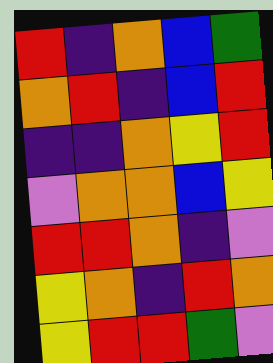[["red", "indigo", "orange", "blue", "green"], ["orange", "red", "indigo", "blue", "red"], ["indigo", "indigo", "orange", "yellow", "red"], ["violet", "orange", "orange", "blue", "yellow"], ["red", "red", "orange", "indigo", "violet"], ["yellow", "orange", "indigo", "red", "orange"], ["yellow", "red", "red", "green", "violet"]]